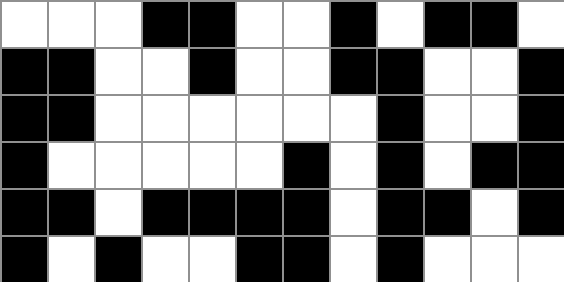[["white", "white", "white", "black", "black", "white", "white", "black", "white", "black", "black", "white"], ["black", "black", "white", "white", "black", "white", "white", "black", "black", "white", "white", "black"], ["black", "black", "white", "white", "white", "white", "white", "white", "black", "white", "white", "black"], ["black", "white", "white", "white", "white", "white", "black", "white", "black", "white", "black", "black"], ["black", "black", "white", "black", "black", "black", "black", "white", "black", "black", "white", "black"], ["black", "white", "black", "white", "white", "black", "black", "white", "black", "white", "white", "white"]]